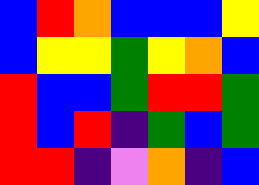[["blue", "red", "orange", "blue", "blue", "blue", "yellow"], ["blue", "yellow", "yellow", "green", "yellow", "orange", "blue"], ["red", "blue", "blue", "green", "red", "red", "green"], ["red", "blue", "red", "indigo", "green", "blue", "green"], ["red", "red", "indigo", "violet", "orange", "indigo", "blue"]]